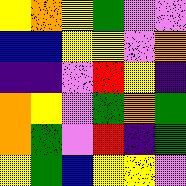[["yellow", "orange", "yellow", "green", "violet", "violet"], ["blue", "blue", "yellow", "yellow", "violet", "orange"], ["indigo", "indigo", "violet", "red", "yellow", "indigo"], ["orange", "yellow", "violet", "green", "orange", "green"], ["orange", "green", "violet", "red", "indigo", "green"], ["yellow", "green", "blue", "yellow", "yellow", "violet"]]